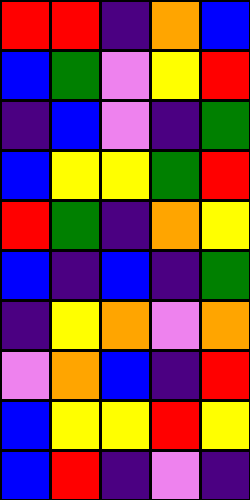[["red", "red", "indigo", "orange", "blue"], ["blue", "green", "violet", "yellow", "red"], ["indigo", "blue", "violet", "indigo", "green"], ["blue", "yellow", "yellow", "green", "red"], ["red", "green", "indigo", "orange", "yellow"], ["blue", "indigo", "blue", "indigo", "green"], ["indigo", "yellow", "orange", "violet", "orange"], ["violet", "orange", "blue", "indigo", "red"], ["blue", "yellow", "yellow", "red", "yellow"], ["blue", "red", "indigo", "violet", "indigo"]]